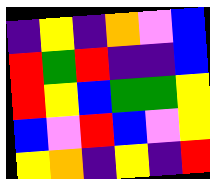[["indigo", "yellow", "indigo", "orange", "violet", "blue"], ["red", "green", "red", "indigo", "indigo", "blue"], ["red", "yellow", "blue", "green", "green", "yellow"], ["blue", "violet", "red", "blue", "violet", "yellow"], ["yellow", "orange", "indigo", "yellow", "indigo", "red"]]